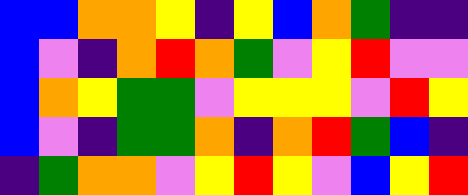[["blue", "blue", "orange", "orange", "yellow", "indigo", "yellow", "blue", "orange", "green", "indigo", "indigo"], ["blue", "violet", "indigo", "orange", "red", "orange", "green", "violet", "yellow", "red", "violet", "violet"], ["blue", "orange", "yellow", "green", "green", "violet", "yellow", "yellow", "yellow", "violet", "red", "yellow"], ["blue", "violet", "indigo", "green", "green", "orange", "indigo", "orange", "red", "green", "blue", "indigo"], ["indigo", "green", "orange", "orange", "violet", "yellow", "red", "yellow", "violet", "blue", "yellow", "red"]]